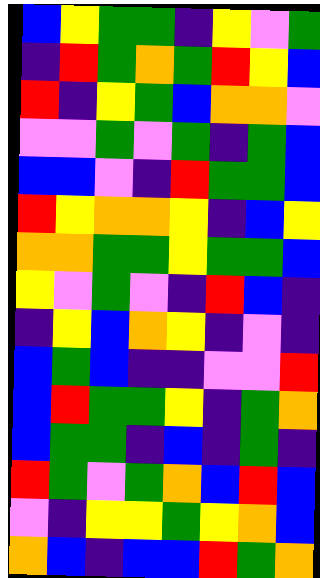[["blue", "yellow", "green", "green", "indigo", "yellow", "violet", "green"], ["indigo", "red", "green", "orange", "green", "red", "yellow", "blue"], ["red", "indigo", "yellow", "green", "blue", "orange", "orange", "violet"], ["violet", "violet", "green", "violet", "green", "indigo", "green", "blue"], ["blue", "blue", "violet", "indigo", "red", "green", "green", "blue"], ["red", "yellow", "orange", "orange", "yellow", "indigo", "blue", "yellow"], ["orange", "orange", "green", "green", "yellow", "green", "green", "blue"], ["yellow", "violet", "green", "violet", "indigo", "red", "blue", "indigo"], ["indigo", "yellow", "blue", "orange", "yellow", "indigo", "violet", "indigo"], ["blue", "green", "blue", "indigo", "indigo", "violet", "violet", "red"], ["blue", "red", "green", "green", "yellow", "indigo", "green", "orange"], ["blue", "green", "green", "indigo", "blue", "indigo", "green", "indigo"], ["red", "green", "violet", "green", "orange", "blue", "red", "blue"], ["violet", "indigo", "yellow", "yellow", "green", "yellow", "orange", "blue"], ["orange", "blue", "indigo", "blue", "blue", "red", "green", "orange"]]